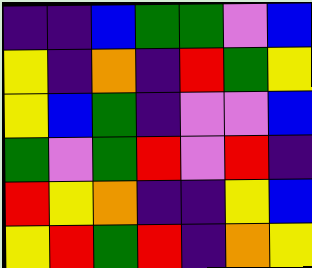[["indigo", "indigo", "blue", "green", "green", "violet", "blue"], ["yellow", "indigo", "orange", "indigo", "red", "green", "yellow"], ["yellow", "blue", "green", "indigo", "violet", "violet", "blue"], ["green", "violet", "green", "red", "violet", "red", "indigo"], ["red", "yellow", "orange", "indigo", "indigo", "yellow", "blue"], ["yellow", "red", "green", "red", "indigo", "orange", "yellow"]]